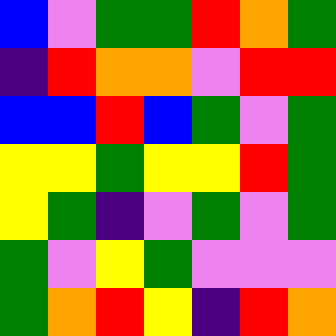[["blue", "violet", "green", "green", "red", "orange", "green"], ["indigo", "red", "orange", "orange", "violet", "red", "red"], ["blue", "blue", "red", "blue", "green", "violet", "green"], ["yellow", "yellow", "green", "yellow", "yellow", "red", "green"], ["yellow", "green", "indigo", "violet", "green", "violet", "green"], ["green", "violet", "yellow", "green", "violet", "violet", "violet"], ["green", "orange", "red", "yellow", "indigo", "red", "orange"]]